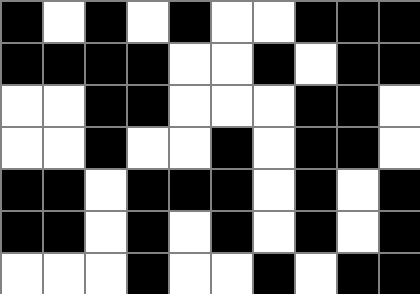[["black", "white", "black", "white", "black", "white", "white", "black", "black", "black"], ["black", "black", "black", "black", "white", "white", "black", "white", "black", "black"], ["white", "white", "black", "black", "white", "white", "white", "black", "black", "white"], ["white", "white", "black", "white", "white", "black", "white", "black", "black", "white"], ["black", "black", "white", "black", "black", "black", "white", "black", "white", "black"], ["black", "black", "white", "black", "white", "black", "white", "black", "white", "black"], ["white", "white", "white", "black", "white", "white", "black", "white", "black", "black"]]